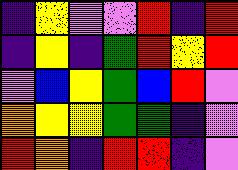[["indigo", "yellow", "violet", "violet", "red", "indigo", "red"], ["indigo", "yellow", "indigo", "green", "red", "yellow", "red"], ["violet", "blue", "yellow", "green", "blue", "red", "violet"], ["orange", "yellow", "yellow", "green", "green", "indigo", "violet"], ["red", "orange", "indigo", "red", "red", "indigo", "violet"]]